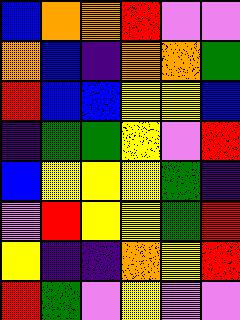[["blue", "orange", "orange", "red", "violet", "violet"], ["orange", "blue", "indigo", "orange", "orange", "green"], ["red", "blue", "blue", "yellow", "yellow", "blue"], ["indigo", "green", "green", "yellow", "violet", "red"], ["blue", "yellow", "yellow", "yellow", "green", "indigo"], ["violet", "red", "yellow", "yellow", "green", "red"], ["yellow", "indigo", "indigo", "orange", "yellow", "red"], ["red", "green", "violet", "yellow", "violet", "violet"]]